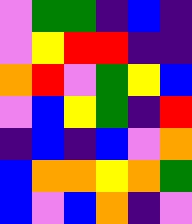[["violet", "green", "green", "indigo", "blue", "indigo"], ["violet", "yellow", "red", "red", "indigo", "indigo"], ["orange", "red", "violet", "green", "yellow", "blue"], ["violet", "blue", "yellow", "green", "indigo", "red"], ["indigo", "blue", "indigo", "blue", "violet", "orange"], ["blue", "orange", "orange", "yellow", "orange", "green"], ["blue", "violet", "blue", "orange", "indigo", "violet"]]